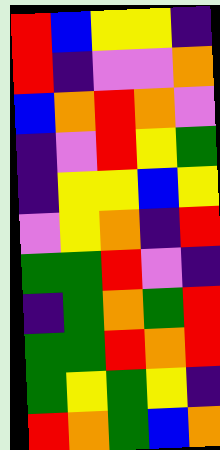[["red", "blue", "yellow", "yellow", "indigo"], ["red", "indigo", "violet", "violet", "orange"], ["blue", "orange", "red", "orange", "violet"], ["indigo", "violet", "red", "yellow", "green"], ["indigo", "yellow", "yellow", "blue", "yellow"], ["violet", "yellow", "orange", "indigo", "red"], ["green", "green", "red", "violet", "indigo"], ["indigo", "green", "orange", "green", "red"], ["green", "green", "red", "orange", "red"], ["green", "yellow", "green", "yellow", "indigo"], ["red", "orange", "green", "blue", "orange"]]